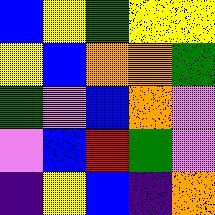[["blue", "yellow", "green", "yellow", "yellow"], ["yellow", "blue", "orange", "orange", "green"], ["green", "violet", "blue", "orange", "violet"], ["violet", "blue", "red", "green", "violet"], ["indigo", "yellow", "blue", "indigo", "orange"]]